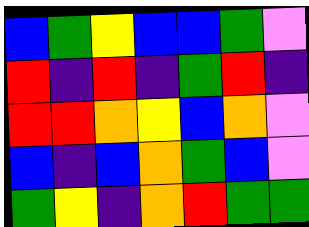[["blue", "green", "yellow", "blue", "blue", "green", "violet"], ["red", "indigo", "red", "indigo", "green", "red", "indigo"], ["red", "red", "orange", "yellow", "blue", "orange", "violet"], ["blue", "indigo", "blue", "orange", "green", "blue", "violet"], ["green", "yellow", "indigo", "orange", "red", "green", "green"]]